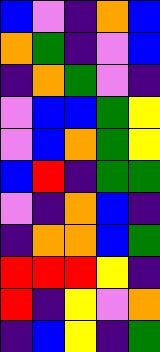[["blue", "violet", "indigo", "orange", "blue"], ["orange", "green", "indigo", "violet", "blue"], ["indigo", "orange", "green", "violet", "indigo"], ["violet", "blue", "blue", "green", "yellow"], ["violet", "blue", "orange", "green", "yellow"], ["blue", "red", "indigo", "green", "green"], ["violet", "indigo", "orange", "blue", "indigo"], ["indigo", "orange", "orange", "blue", "green"], ["red", "red", "red", "yellow", "indigo"], ["red", "indigo", "yellow", "violet", "orange"], ["indigo", "blue", "yellow", "indigo", "green"]]